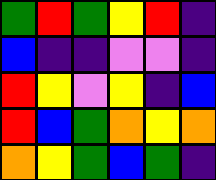[["green", "red", "green", "yellow", "red", "indigo"], ["blue", "indigo", "indigo", "violet", "violet", "indigo"], ["red", "yellow", "violet", "yellow", "indigo", "blue"], ["red", "blue", "green", "orange", "yellow", "orange"], ["orange", "yellow", "green", "blue", "green", "indigo"]]